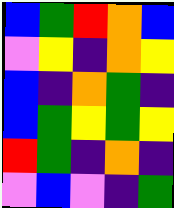[["blue", "green", "red", "orange", "blue"], ["violet", "yellow", "indigo", "orange", "yellow"], ["blue", "indigo", "orange", "green", "indigo"], ["blue", "green", "yellow", "green", "yellow"], ["red", "green", "indigo", "orange", "indigo"], ["violet", "blue", "violet", "indigo", "green"]]